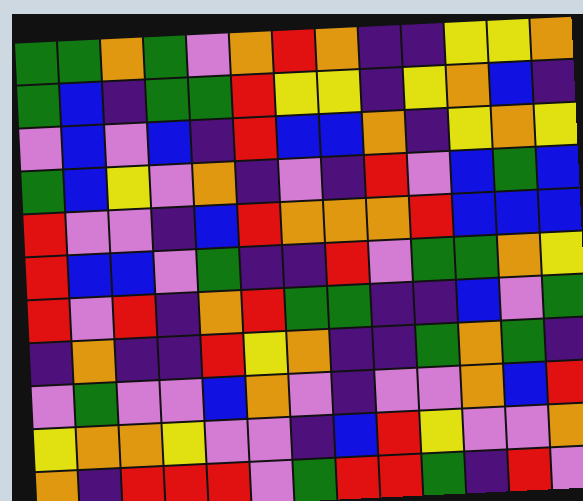[["green", "green", "orange", "green", "violet", "orange", "red", "orange", "indigo", "indigo", "yellow", "yellow", "orange"], ["green", "blue", "indigo", "green", "green", "red", "yellow", "yellow", "indigo", "yellow", "orange", "blue", "indigo"], ["violet", "blue", "violet", "blue", "indigo", "red", "blue", "blue", "orange", "indigo", "yellow", "orange", "yellow"], ["green", "blue", "yellow", "violet", "orange", "indigo", "violet", "indigo", "red", "violet", "blue", "green", "blue"], ["red", "violet", "violet", "indigo", "blue", "red", "orange", "orange", "orange", "red", "blue", "blue", "blue"], ["red", "blue", "blue", "violet", "green", "indigo", "indigo", "red", "violet", "green", "green", "orange", "yellow"], ["red", "violet", "red", "indigo", "orange", "red", "green", "green", "indigo", "indigo", "blue", "violet", "green"], ["indigo", "orange", "indigo", "indigo", "red", "yellow", "orange", "indigo", "indigo", "green", "orange", "green", "indigo"], ["violet", "green", "violet", "violet", "blue", "orange", "violet", "indigo", "violet", "violet", "orange", "blue", "red"], ["yellow", "orange", "orange", "yellow", "violet", "violet", "indigo", "blue", "red", "yellow", "violet", "violet", "orange"], ["orange", "indigo", "red", "red", "red", "violet", "green", "red", "red", "green", "indigo", "red", "violet"]]